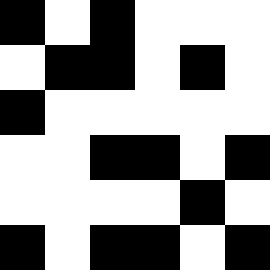[["black", "white", "black", "white", "white", "white"], ["white", "black", "black", "white", "black", "white"], ["black", "white", "white", "white", "white", "white"], ["white", "white", "black", "black", "white", "black"], ["white", "white", "white", "white", "black", "white"], ["black", "white", "black", "black", "white", "black"]]